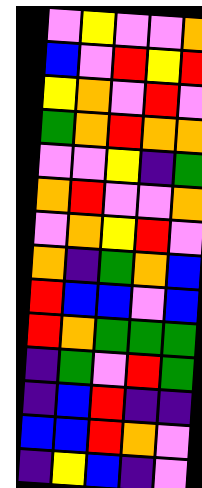[["violet", "yellow", "violet", "violet", "orange"], ["blue", "violet", "red", "yellow", "red"], ["yellow", "orange", "violet", "red", "violet"], ["green", "orange", "red", "orange", "orange"], ["violet", "violet", "yellow", "indigo", "green"], ["orange", "red", "violet", "violet", "orange"], ["violet", "orange", "yellow", "red", "violet"], ["orange", "indigo", "green", "orange", "blue"], ["red", "blue", "blue", "violet", "blue"], ["red", "orange", "green", "green", "green"], ["indigo", "green", "violet", "red", "green"], ["indigo", "blue", "red", "indigo", "indigo"], ["blue", "blue", "red", "orange", "violet"], ["indigo", "yellow", "blue", "indigo", "violet"]]